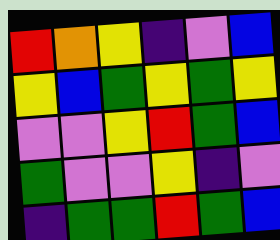[["red", "orange", "yellow", "indigo", "violet", "blue"], ["yellow", "blue", "green", "yellow", "green", "yellow"], ["violet", "violet", "yellow", "red", "green", "blue"], ["green", "violet", "violet", "yellow", "indigo", "violet"], ["indigo", "green", "green", "red", "green", "blue"]]